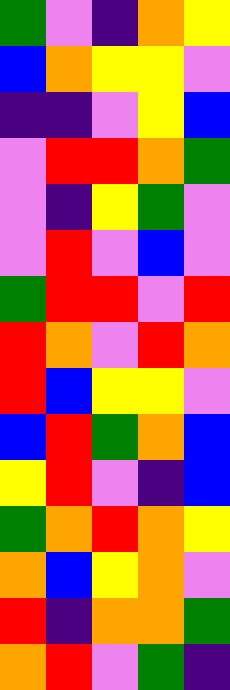[["green", "violet", "indigo", "orange", "yellow"], ["blue", "orange", "yellow", "yellow", "violet"], ["indigo", "indigo", "violet", "yellow", "blue"], ["violet", "red", "red", "orange", "green"], ["violet", "indigo", "yellow", "green", "violet"], ["violet", "red", "violet", "blue", "violet"], ["green", "red", "red", "violet", "red"], ["red", "orange", "violet", "red", "orange"], ["red", "blue", "yellow", "yellow", "violet"], ["blue", "red", "green", "orange", "blue"], ["yellow", "red", "violet", "indigo", "blue"], ["green", "orange", "red", "orange", "yellow"], ["orange", "blue", "yellow", "orange", "violet"], ["red", "indigo", "orange", "orange", "green"], ["orange", "red", "violet", "green", "indigo"]]